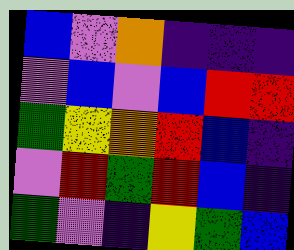[["blue", "violet", "orange", "indigo", "indigo", "indigo"], ["violet", "blue", "violet", "blue", "red", "red"], ["green", "yellow", "orange", "red", "blue", "indigo"], ["violet", "red", "green", "red", "blue", "indigo"], ["green", "violet", "indigo", "yellow", "green", "blue"]]